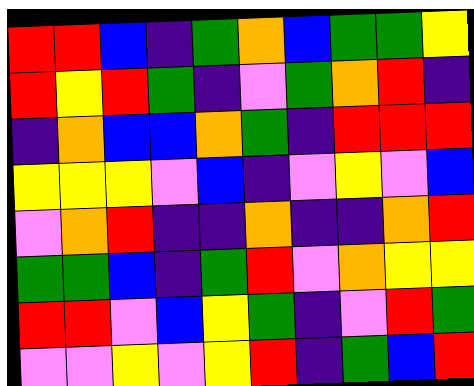[["red", "red", "blue", "indigo", "green", "orange", "blue", "green", "green", "yellow"], ["red", "yellow", "red", "green", "indigo", "violet", "green", "orange", "red", "indigo"], ["indigo", "orange", "blue", "blue", "orange", "green", "indigo", "red", "red", "red"], ["yellow", "yellow", "yellow", "violet", "blue", "indigo", "violet", "yellow", "violet", "blue"], ["violet", "orange", "red", "indigo", "indigo", "orange", "indigo", "indigo", "orange", "red"], ["green", "green", "blue", "indigo", "green", "red", "violet", "orange", "yellow", "yellow"], ["red", "red", "violet", "blue", "yellow", "green", "indigo", "violet", "red", "green"], ["violet", "violet", "yellow", "violet", "yellow", "red", "indigo", "green", "blue", "red"]]